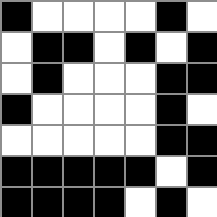[["black", "white", "white", "white", "white", "black", "white"], ["white", "black", "black", "white", "black", "white", "black"], ["white", "black", "white", "white", "white", "black", "black"], ["black", "white", "white", "white", "white", "black", "white"], ["white", "white", "white", "white", "white", "black", "black"], ["black", "black", "black", "black", "black", "white", "black"], ["black", "black", "black", "black", "white", "black", "white"]]